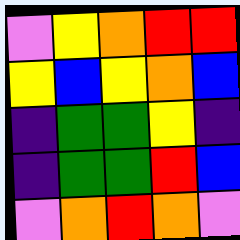[["violet", "yellow", "orange", "red", "red"], ["yellow", "blue", "yellow", "orange", "blue"], ["indigo", "green", "green", "yellow", "indigo"], ["indigo", "green", "green", "red", "blue"], ["violet", "orange", "red", "orange", "violet"]]